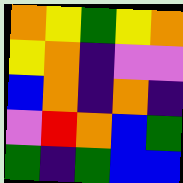[["orange", "yellow", "green", "yellow", "orange"], ["yellow", "orange", "indigo", "violet", "violet"], ["blue", "orange", "indigo", "orange", "indigo"], ["violet", "red", "orange", "blue", "green"], ["green", "indigo", "green", "blue", "blue"]]